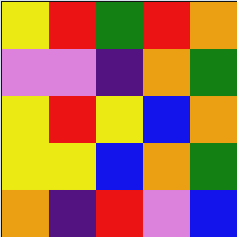[["yellow", "red", "green", "red", "orange"], ["violet", "violet", "indigo", "orange", "green"], ["yellow", "red", "yellow", "blue", "orange"], ["yellow", "yellow", "blue", "orange", "green"], ["orange", "indigo", "red", "violet", "blue"]]